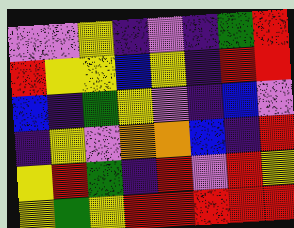[["violet", "violet", "yellow", "indigo", "violet", "indigo", "green", "red"], ["red", "yellow", "yellow", "blue", "yellow", "indigo", "red", "red"], ["blue", "indigo", "green", "yellow", "violet", "indigo", "blue", "violet"], ["indigo", "yellow", "violet", "orange", "orange", "blue", "indigo", "red"], ["yellow", "red", "green", "indigo", "red", "violet", "red", "yellow"], ["yellow", "green", "yellow", "red", "red", "red", "red", "red"]]